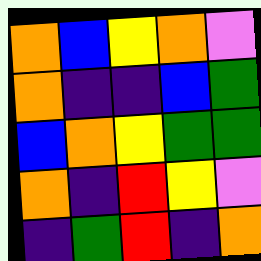[["orange", "blue", "yellow", "orange", "violet"], ["orange", "indigo", "indigo", "blue", "green"], ["blue", "orange", "yellow", "green", "green"], ["orange", "indigo", "red", "yellow", "violet"], ["indigo", "green", "red", "indigo", "orange"]]